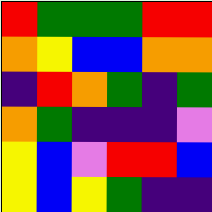[["red", "green", "green", "green", "red", "red"], ["orange", "yellow", "blue", "blue", "orange", "orange"], ["indigo", "red", "orange", "green", "indigo", "green"], ["orange", "green", "indigo", "indigo", "indigo", "violet"], ["yellow", "blue", "violet", "red", "red", "blue"], ["yellow", "blue", "yellow", "green", "indigo", "indigo"]]